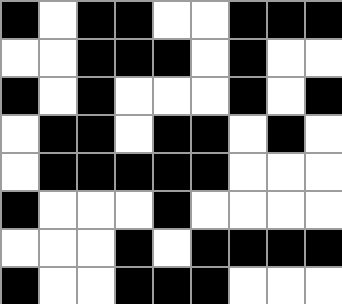[["black", "white", "black", "black", "white", "white", "black", "black", "black"], ["white", "white", "black", "black", "black", "white", "black", "white", "white"], ["black", "white", "black", "white", "white", "white", "black", "white", "black"], ["white", "black", "black", "white", "black", "black", "white", "black", "white"], ["white", "black", "black", "black", "black", "black", "white", "white", "white"], ["black", "white", "white", "white", "black", "white", "white", "white", "white"], ["white", "white", "white", "black", "white", "black", "black", "black", "black"], ["black", "white", "white", "black", "black", "black", "white", "white", "white"]]